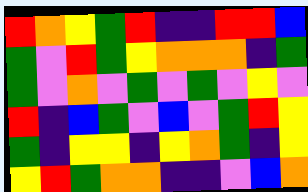[["red", "orange", "yellow", "green", "red", "indigo", "indigo", "red", "red", "blue"], ["green", "violet", "red", "green", "yellow", "orange", "orange", "orange", "indigo", "green"], ["green", "violet", "orange", "violet", "green", "violet", "green", "violet", "yellow", "violet"], ["red", "indigo", "blue", "green", "violet", "blue", "violet", "green", "red", "yellow"], ["green", "indigo", "yellow", "yellow", "indigo", "yellow", "orange", "green", "indigo", "yellow"], ["yellow", "red", "green", "orange", "orange", "indigo", "indigo", "violet", "blue", "orange"]]